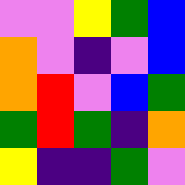[["violet", "violet", "yellow", "green", "blue"], ["orange", "violet", "indigo", "violet", "blue"], ["orange", "red", "violet", "blue", "green"], ["green", "red", "green", "indigo", "orange"], ["yellow", "indigo", "indigo", "green", "violet"]]